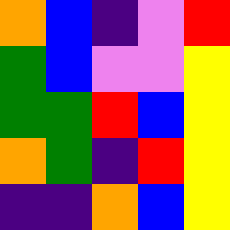[["orange", "blue", "indigo", "violet", "red"], ["green", "blue", "violet", "violet", "yellow"], ["green", "green", "red", "blue", "yellow"], ["orange", "green", "indigo", "red", "yellow"], ["indigo", "indigo", "orange", "blue", "yellow"]]